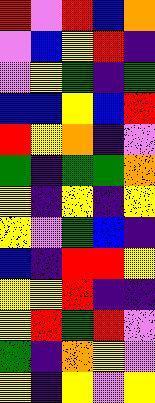[["red", "violet", "red", "blue", "orange"], ["violet", "blue", "yellow", "red", "indigo"], ["violet", "yellow", "green", "indigo", "green"], ["blue", "blue", "yellow", "blue", "red"], ["red", "yellow", "orange", "indigo", "violet"], ["green", "indigo", "green", "green", "orange"], ["yellow", "indigo", "yellow", "indigo", "yellow"], ["yellow", "violet", "green", "blue", "indigo"], ["blue", "indigo", "red", "red", "yellow"], ["yellow", "yellow", "red", "indigo", "indigo"], ["yellow", "red", "green", "red", "violet"], ["green", "indigo", "orange", "yellow", "violet"], ["yellow", "indigo", "yellow", "violet", "yellow"]]